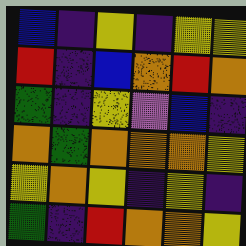[["blue", "indigo", "yellow", "indigo", "yellow", "yellow"], ["red", "indigo", "blue", "orange", "red", "orange"], ["green", "indigo", "yellow", "violet", "blue", "indigo"], ["orange", "green", "orange", "orange", "orange", "yellow"], ["yellow", "orange", "yellow", "indigo", "yellow", "indigo"], ["green", "indigo", "red", "orange", "orange", "yellow"]]